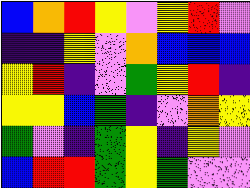[["blue", "orange", "red", "yellow", "violet", "yellow", "red", "violet"], ["indigo", "indigo", "yellow", "violet", "orange", "blue", "blue", "blue"], ["yellow", "red", "indigo", "violet", "green", "yellow", "red", "indigo"], ["yellow", "yellow", "blue", "green", "indigo", "violet", "orange", "yellow"], ["green", "violet", "indigo", "green", "yellow", "indigo", "yellow", "violet"], ["blue", "red", "red", "green", "yellow", "green", "violet", "violet"]]